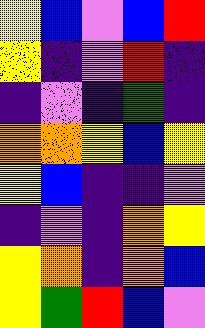[["yellow", "blue", "violet", "blue", "red"], ["yellow", "indigo", "violet", "red", "indigo"], ["indigo", "violet", "indigo", "green", "indigo"], ["orange", "orange", "yellow", "blue", "yellow"], ["yellow", "blue", "indigo", "indigo", "violet"], ["indigo", "violet", "indigo", "orange", "yellow"], ["yellow", "orange", "indigo", "orange", "blue"], ["yellow", "green", "red", "blue", "violet"]]